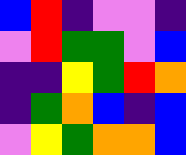[["blue", "red", "indigo", "violet", "violet", "indigo"], ["violet", "red", "green", "green", "violet", "blue"], ["indigo", "indigo", "yellow", "green", "red", "orange"], ["indigo", "green", "orange", "blue", "indigo", "blue"], ["violet", "yellow", "green", "orange", "orange", "blue"]]